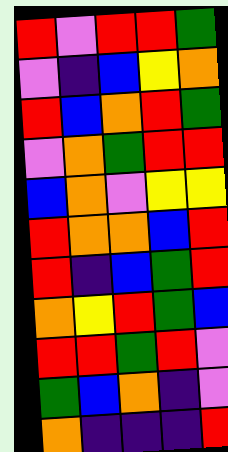[["red", "violet", "red", "red", "green"], ["violet", "indigo", "blue", "yellow", "orange"], ["red", "blue", "orange", "red", "green"], ["violet", "orange", "green", "red", "red"], ["blue", "orange", "violet", "yellow", "yellow"], ["red", "orange", "orange", "blue", "red"], ["red", "indigo", "blue", "green", "red"], ["orange", "yellow", "red", "green", "blue"], ["red", "red", "green", "red", "violet"], ["green", "blue", "orange", "indigo", "violet"], ["orange", "indigo", "indigo", "indigo", "red"]]